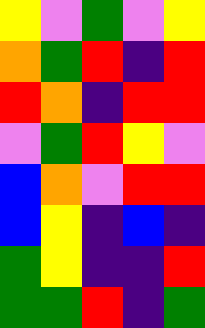[["yellow", "violet", "green", "violet", "yellow"], ["orange", "green", "red", "indigo", "red"], ["red", "orange", "indigo", "red", "red"], ["violet", "green", "red", "yellow", "violet"], ["blue", "orange", "violet", "red", "red"], ["blue", "yellow", "indigo", "blue", "indigo"], ["green", "yellow", "indigo", "indigo", "red"], ["green", "green", "red", "indigo", "green"]]